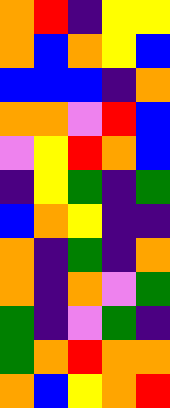[["orange", "red", "indigo", "yellow", "yellow"], ["orange", "blue", "orange", "yellow", "blue"], ["blue", "blue", "blue", "indigo", "orange"], ["orange", "orange", "violet", "red", "blue"], ["violet", "yellow", "red", "orange", "blue"], ["indigo", "yellow", "green", "indigo", "green"], ["blue", "orange", "yellow", "indigo", "indigo"], ["orange", "indigo", "green", "indigo", "orange"], ["orange", "indigo", "orange", "violet", "green"], ["green", "indigo", "violet", "green", "indigo"], ["green", "orange", "red", "orange", "orange"], ["orange", "blue", "yellow", "orange", "red"]]